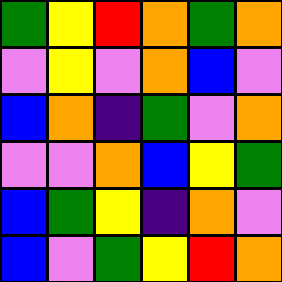[["green", "yellow", "red", "orange", "green", "orange"], ["violet", "yellow", "violet", "orange", "blue", "violet"], ["blue", "orange", "indigo", "green", "violet", "orange"], ["violet", "violet", "orange", "blue", "yellow", "green"], ["blue", "green", "yellow", "indigo", "orange", "violet"], ["blue", "violet", "green", "yellow", "red", "orange"]]